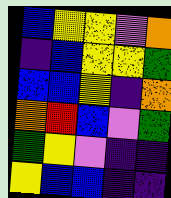[["blue", "yellow", "yellow", "violet", "orange"], ["indigo", "blue", "yellow", "yellow", "green"], ["blue", "blue", "yellow", "indigo", "orange"], ["orange", "red", "blue", "violet", "green"], ["green", "yellow", "violet", "indigo", "indigo"], ["yellow", "blue", "blue", "indigo", "indigo"]]